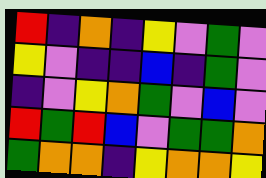[["red", "indigo", "orange", "indigo", "yellow", "violet", "green", "violet"], ["yellow", "violet", "indigo", "indigo", "blue", "indigo", "green", "violet"], ["indigo", "violet", "yellow", "orange", "green", "violet", "blue", "violet"], ["red", "green", "red", "blue", "violet", "green", "green", "orange"], ["green", "orange", "orange", "indigo", "yellow", "orange", "orange", "yellow"]]